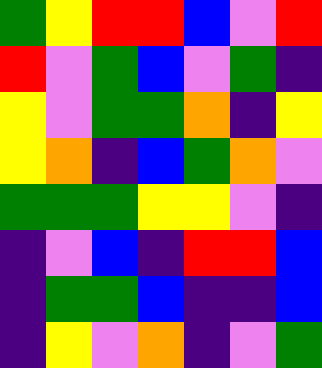[["green", "yellow", "red", "red", "blue", "violet", "red"], ["red", "violet", "green", "blue", "violet", "green", "indigo"], ["yellow", "violet", "green", "green", "orange", "indigo", "yellow"], ["yellow", "orange", "indigo", "blue", "green", "orange", "violet"], ["green", "green", "green", "yellow", "yellow", "violet", "indigo"], ["indigo", "violet", "blue", "indigo", "red", "red", "blue"], ["indigo", "green", "green", "blue", "indigo", "indigo", "blue"], ["indigo", "yellow", "violet", "orange", "indigo", "violet", "green"]]